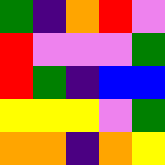[["green", "indigo", "orange", "red", "violet"], ["red", "violet", "violet", "violet", "green"], ["red", "green", "indigo", "blue", "blue"], ["yellow", "yellow", "yellow", "violet", "green"], ["orange", "orange", "indigo", "orange", "yellow"]]